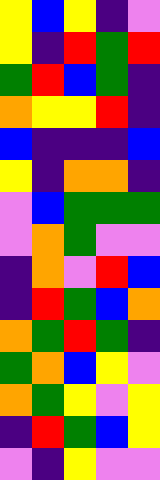[["yellow", "blue", "yellow", "indigo", "violet"], ["yellow", "indigo", "red", "green", "red"], ["green", "red", "blue", "green", "indigo"], ["orange", "yellow", "yellow", "red", "indigo"], ["blue", "indigo", "indigo", "indigo", "blue"], ["yellow", "indigo", "orange", "orange", "indigo"], ["violet", "blue", "green", "green", "green"], ["violet", "orange", "green", "violet", "violet"], ["indigo", "orange", "violet", "red", "blue"], ["indigo", "red", "green", "blue", "orange"], ["orange", "green", "red", "green", "indigo"], ["green", "orange", "blue", "yellow", "violet"], ["orange", "green", "yellow", "violet", "yellow"], ["indigo", "red", "green", "blue", "yellow"], ["violet", "indigo", "yellow", "violet", "violet"]]